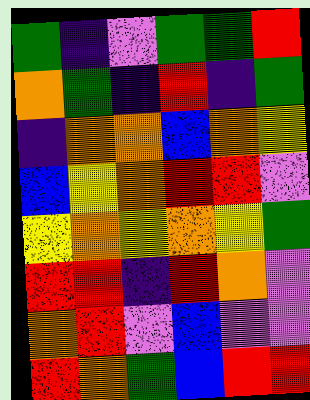[["green", "indigo", "violet", "green", "green", "red"], ["orange", "green", "indigo", "red", "indigo", "green"], ["indigo", "orange", "orange", "blue", "orange", "yellow"], ["blue", "yellow", "orange", "red", "red", "violet"], ["yellow", "orange", "yellow", "orange", "yellow", "green"], ["red", "red", "indigo", "red", "orange", "violet"], ["orange", "red", "violet", "blue", "violet", "violet"], ["red", "orange", "green", "blue", "red", "red"]]